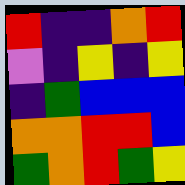[["red", "indigo", "indigo", "orange", "red"], ["violet", "indigo", "yellow", "indigo", "yellow"], ["indigo", "green", "blue", "blue", "blue"], ["orange", "orange", "red", "red", "blue"], ["green", "orange", "red", "green", "yellow"]]